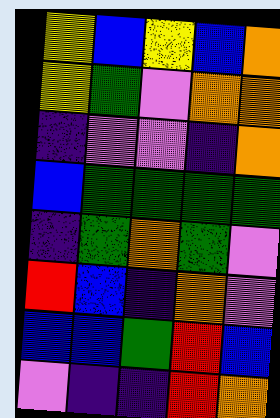[["yellow", "blue", "yellow", "blue", "orange"], ["yellow", "green", "violet", "orange", "orange"], ["indigo", "violet", "violet", "indigo", "orange"], ["blue", "green", "green", "green", "green"], ["indigo", "green", "orange", "green", "violet"], ["red", "blue", "indigo", "orange", "violet"], ["blue", "blue", "green", "red", "blue"], ["violet", "indigo", "indigo", "red", "orange"]]